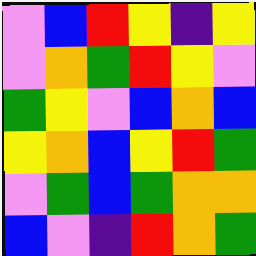[["violet", "blue", "red", "yellow", "indigo", "yellow"], ["violet", "orange", "green", "red", "yellow", "violet"], ["green", "yellow", "violet", "blue", "orange", "blue"], ["yellow", "orange", "blue", "yellow", "red", "green"], ["violet", "green", "blue", "green", "orange", "orange"], ["blue", "violet", "indigo", "red", "orange", "green"]]